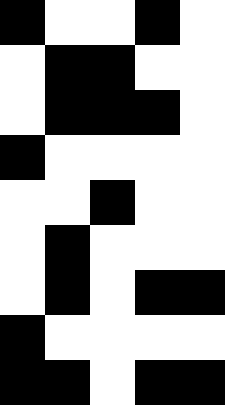[["black", "white", "white", "black", "white"], ["white", "black", "black", "white", "white"], ["white", "black", "black", "black", "white"], ["black", "white", "white", "white", "white"], ["white", "white", "black", "white", "white"], ["white", "black", "white", "white", "white"], ["white", "black", "white", "black", "black"], ["black", "white", "white", "white", "white"], ["black", "black", "white", "black", "black"]]